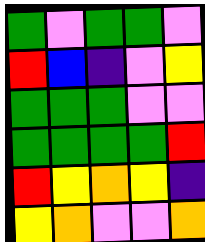[["green", "violet", "green", "green", "violet"], ["red", "blue", "indigo", "violet", "yellow"], ["green", "green", "green", "violet", "violet"], ["green", "green", "green", "green", "red"], ["red", "yellow", "orange", "yellow", "indigo"], ["yellow", "orange", "violet", "violet", "orange"]]